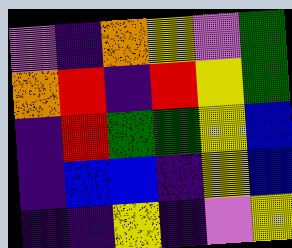[["violet", "indigo", "orange", "yellow", "violet", "green"], ["orange", "red", "indigo", "red", "yellow", "green"], ["indigo", "red", "green", "green", "yellow", "blue"], ["indigo", "blue", "blue", "indigo", "yellow", "blue"], ["indigo", "indigo", "yellow", "indigo", "violet", "yellow"]]